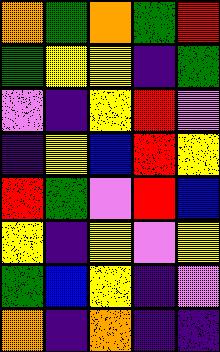[["orange", "green", "orange", "green", "red"], ["green", "yellow", "yellow", "indigo", "green"], ["violet", "indigo", "yellow", "red", "violet"], ["indigo", "yellow", "blue", "red", "yellow"], ["red", "green", "violet", "red", "blue"], ["yellow", "indigo", "yellow", "violet", "yellow"], ["green", "blue", "yellow", "indigo", "violet"], ["orange", "indigo", "orange", "indigo", "indigo"]]